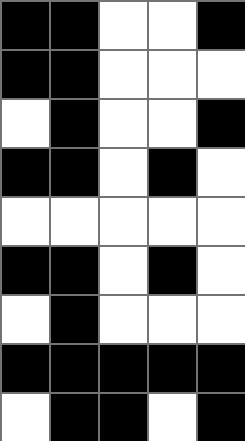[["black", "black", "white", "white", "black"], ["black", "black", "white", "white", "white"], ["white", "black", "white", "white", "black"], ["black", "black", "white", "black", "white"], ["white", "white", "white", "white", "white"], ["black", "black", "white", "black", "white"], ["white", "black", "white", "white", "white"], ["black", "black", "black", "black", "black"], ["white", "black", "black", "white", "black"]]